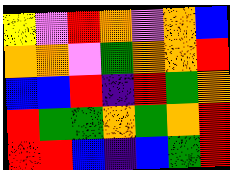[["yellow", "violet", "red", "orange", "violet", "orange", "blue"], ["orange", "orange", "violet", "green", "orange", "orange", "red"], ["blue", "blue", "red", "indigo", "red", "green", "orange"], ["red", "green", "green", "orange", "green", "orange", "red"], ["red", "red", "blue", "indigo", "blue", "green", "red"]]